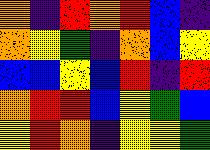[["orange", "indigo", "red", "orange", "red", "blue", "indigo"], ["orange", "yellow", "green", "indigo", "orange", "blue", "yellow"], ["blue", "blue", "yellow", "blue", "red", "indigo", "red"], ["orange", "red", "red", "blue", "yellow", "green", "blue"], ["yellow", "red", "orange", "indigo", "yellow", "yellow", "green"]]